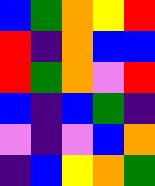[["blue", "green", "orange", "yellow", "red"], ["red", "indigo", "orange", "blue", "blue"], ["red", "green", "orange", "violet", "red"], ["blue", "indigo", "blue", "green", "indigo"], ["violet", "indigo", "violet", "blue", "orange"], ["indigo", "blue", "yellow", "orange", "green"]]